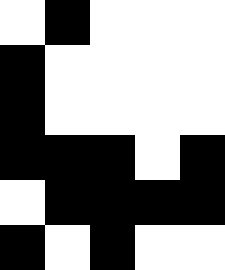[["white", "black", "white", "white", "white"], ["black", "white", "white", "white", "white"], ["black", "white", "white", "white", "white"], ["black", "black", "black", "white", "black"], ["white", "black", "black", "black", "black"], ["black", "white", "black", "white", "white"]]